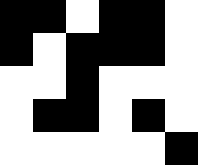[["black", "black", "white", "black", "black", "white"], ["black", "white", "black", "black", "black", "white"], ["white", "white", "black", "white", "white", "white"], ["white", "black", "black", "white", "black", "white"], ["white", "white", "white", "white", "white", "black"]]